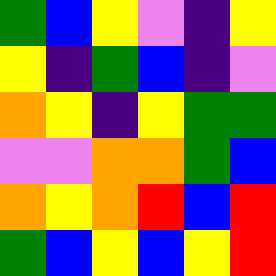[["green", "blue", "yellow", "violet", "indigo", "yellow"], ["yellow", "indigo", "green", "blue", "indigo", "violet"], ["orange", "yellow", "indigo", "yellow", "green", "green"], ["violet", "violet", "orange", "orange", "green", "blue"], ["orange", "yellow", "orange", "red", "blue", "red"], ["green", "blue", "yellow", "blue", "yellow", "red"]]